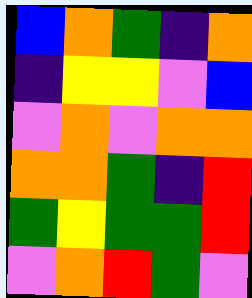[["blue", "orange", "green", "indigo", "orange"], ["indigo", "yellow", "yellow", "violet", "blue"], ["violet", "orange", "violet", "orange", "orange"], ["orange", "orange", "green", "indigo", "red"], ["green", "yellow", "green", "green", "red"], ["violet", "orange", "red", "green", "violet"]]